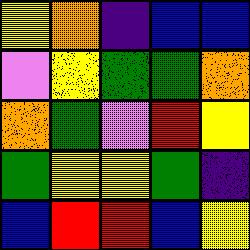[["yellow", "orange", "indigo", "blue", "blue"], ["violet", "yellow", "green", "green", "orange"], ["orange", "green", "violet", "red", "yellow"], ["green", "yellow", "yellow", "green", "indigo"], ["blue", "red", "red", "blue", "yellow"]]